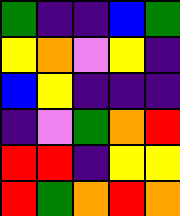[["green", "indigo", "indigo", "blue", "green"], ["yellow", "orange", "violet", "yellow", "indigo"], ["blue", "yellow", "indigo", "indigo", "indigo"], ["indigo", "violet", "green", "orange", "red"], ["red", "red", "indigo", "yellow", "yellow"], ["red", "green", "orange", "red", "orange"]]